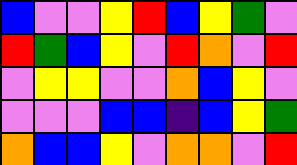[["blue", "violet", "violet", "yellow", "red", "blue", "yellow", "green", "violet"], ["red", "green", "blue", "yellow", "violet", "red", "orange", "violet", "red"], ["violet", "yellow", "yellow", "violet", "violet", "orange", "blue", "yellow", "violet"], ["violet", "violet", "violet", "blue", "blue", "indigo", "blue", "yellow", "green"], ["orange", "blue", "blue", "yellow", "violet", "orange", "orange", "violet", "red"]]